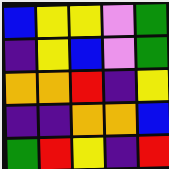[["blue", "yellow", "yellow", "violet", "green"], ["indigo", "yellow", "blue", "violet", "green"], ["orange", "orange", "red", "indigo", "yellow"], ["indigo", "indigo", "orange", "orange", "blue"], ["green", "red", "yellow", "indigo", "red"]]